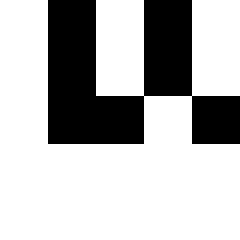[["white", "black", "white", "black", "white"], ["white", "black", "white", "black", "white"], ["white", "black", "black", "white", "black"], ["white", "white", "white", "white", "white"], ["white", "white", "white", "white", "white"]]